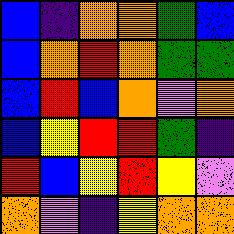[["blue", "indigo", "orange", "orange", "green", "blue"], ["blue", "orange", "red", "orange", "green", "green"], ["blue", "red", "blue", "orange", "violet", "orange"], ["blue", "yellow", "red", "red", "green", "indigo"], ["red", "blue", "yellow", "red", "yellow", "violet"], ["orange", "violet", "indigo", "yellow", "orange", "orange"]]